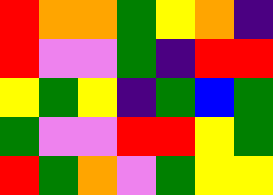[["red", "orange", "orange", "green", "yellow", "orange", "indigo"], ["red", "violet", "violet", "green", "indigo", "red", "red"], ["yellow", "green", "yellow", "indigo", "green", "blue", "green"], ["green", "violet", "violet", "red", "red", "yellow", "green"], ["red", "green", "orange", "violet", "green", "yellow", "yellow"]]